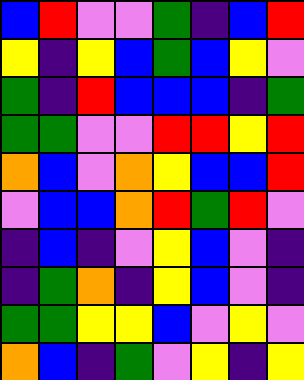[["blue", "red", "violet", "violet", "green", "indigo", "blue", "red"], ["yellow", "indigo", "yellow", "blue", "green", "blue", "yellow", "violet"], ["green", "indigo", "red", "blue", "blue", "blue", "indigo", "green"], ["green", "green", "violet", "violet", "red", "red", "yellow", "red"], ["orange", "blue", "violet", "orange", "yellow", "blue", "blue", "red"], ["violet", "blue", "blue", "orange", "red", "green", "red", "violet"], ["indigo", "blue", "indigo", "violet", "yellow", "blue", "violet", "indigo"], ["indigo", "green", "orange", "indigo", "yellow", "blue", "violet", "indigo"], ["green", "green", "yellow", "yellow", "blue", "violet", "yellow", "violet"], ["orange", "blue", "indigo", "green", "violet", "yellow", "indigo", "yellow"]]